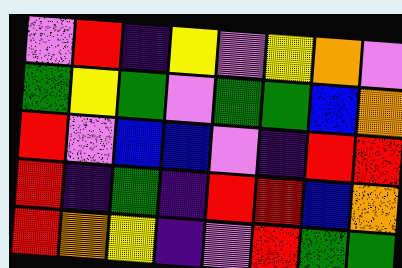[["violet", "red", "indigo", "yellow", "violet", "yellow", "orange", "violet"], ["green", "yellow", "green", "violet", "green", "green", "blue", "orange"], ["red", "violet", "blue", "blue", "violet", "indigo", "red", "red"], ["red", "indigo", "green", "indigo", "red", "red", "blue", "orange"], ["red", "orange", "yellow", "indigo", "violet", "red", "green", "green"]]